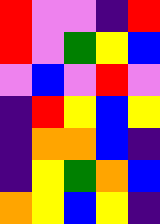[["red", "violet", "violet", "indigo", "red"], ["red", "violet", "green", "yellow", "blue"], ["violet", "blue", "violet", "red", "violet"], ["indigo", "red", "yellow", "blue", "yellow"], ["indigo", "orange", "orange", "blue", "indigo"], ["indigo", "yellow", "green", "orange", "blue"], ["orange", "yellow", "blue", "yellow", "indigo"]]